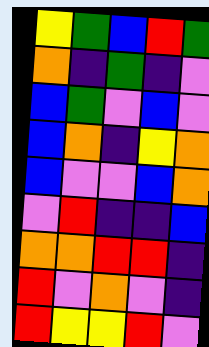[["yellow", "green", "blue", "red", "green"], ["orange", "indigo", "green", "indigo", "violet"], ["blue", "green", "violet", "blue", "violet"], ["blue", "orange", "indigo", "yellow", "orange"], ["blue", "violet", "violet", "blue", "orange"], ["violet", "red", "indigo", "indigo", "blue"], ["orange", "orange", "red", "red", "indigo"], ["red", "violet", "orange", "violet", "indigo"], ["red", "yellow", "yellow", "red", "violet"]]